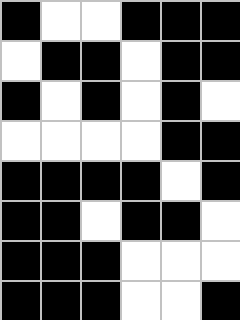[["black", "white", "white", "black", "black", "black"], ["white", "black", "black", "white", "black", "black"], ["black", "white", "black", "white", "black", "white"], ["white", "white", "white", "white", "black", "black"], ["black", "black", "black", "black", "white", "black"], ["black", "black", "white", "black", "black", "white"], ["black", "black", "black", "white", "white", "white"], ["black", "black", "black", "white", "white", "black"]]